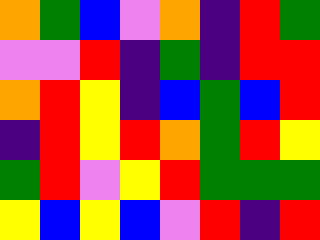[["orange", "green", "blue", "violet", "orange", "indigo", "red", "green"], ["violet", "violet", "red", "indigo", "green", "indigo", "red", "red"], ["orange", "red", "yellow", "indigo", "blue", "green", "blue", "red"], ["indigo", "red", "yellow", "red", "orange", "green", "red", "yellow"], ["green", "red", "violet", "yellow", "red", "green", "green", "green"], ["yellow", "blue", "yellow", "blue", "violet", "red", "indigo", "red"]]